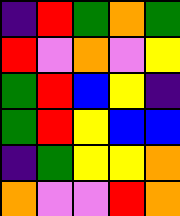[["indigo", "red", "green", "orange", "green"], ["red", "violet", "orange", "violet", "yellow"], ["green", "red", "blue", "yellow", "indigo"], ["green", "red", "yellow", "blue", "blue"], ["indigo", "green", "yellow", "yellow", "orange"], ["orange", "violet", "violet", "red", "orange"]]